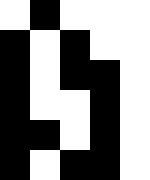[["white", "black", "white", "white", "white"], ["black", "white", "black", "white", "white"], ["black", "white", "black", "black", "white"], ["black", "white", "white", "black", "white"], ["black", "black", "white", "black", "white"], ["black", "white", "black", "black", "white"]]